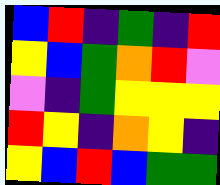[["blue", "red", "indigo", "green", "indigo", "red"], ["yellow", "blue", "green", "orange", "red", "violet"], ["violet", "indigo", "green", "yellow", "yellow", "yellow"], ["red", "yellow", "indigo", "orange", "yellow", "indigo"], ["yellow", "blue", "red", "blue", "green", "green"]]